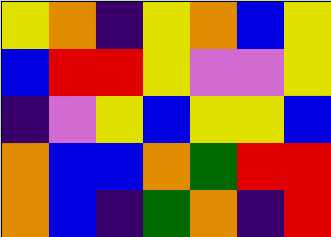[["yellow", "orange", "indigo", "yellow", "orange", "blue", "yellow"], ["blue", "red", "red", "yellow", "violet", "violet", "yellow"], ["indigo", "violet", "yellow", "blue", "yellow", "yellow", "blue"], ["orange", "blue", "blue", "orange", "green", "red", "red"], ["orange", "blue", "indigo", "green", "orange", "indigo", "red"]]